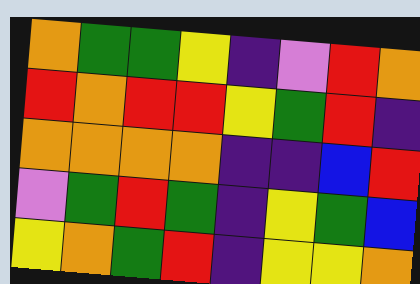[["orange", "green", "green", "yellow", "indigo", "violet", "red", "orange"], ["red", "orange", "red", "red", "yellow", "green", "red", "indigo"], ["orange", "orange", "orange", "orange", "indigo", "indigo", "blue", "red"], ["violet", "green", "red", "green", "indigo", "yellow", "green", "blue"], ["yellow", "orange", "green", "red", "indigo", "yellow", "yellow", "orange"]]